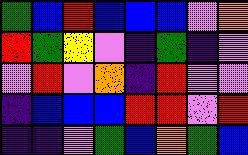[["green", "blue", "red", "blue", "blue", "blue", "violet", "orange"], ["red", "green", "yellow", "violet", "indigo", "green", "indigo", "violet"], ["violet", "red", "violet", "orange", "indigo", "red", "violet", "violet"], ["indigo", "blue", "blue", "blue", "red", "red", "violet", "red"], ["indigo", "indigo", "violet", "green", "blue", "orange", "green", "blue"]]